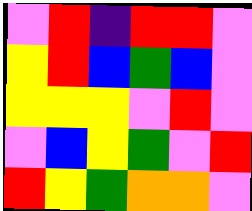[["violet", "red", "indigo", "red", "red", "violet"], ["yellow", "red", "blue", "green", "blue", "violet"], ["yellow", "yellow", "yellow", "violet", "red", "violet"], ["violet", "blue", "yellow", "green", "violet", "red"], ["red", "yellow", "green", "orange", "orange", "violet"]]